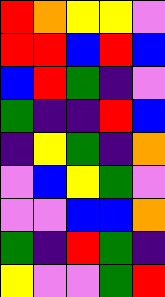[["red", "orange", "yellow", "yellow", "violet"], ["red", "red", "blue", "red", "blue"], ["blue", "red", "green", "indigo", "violet"], ["green", "indigo", "indigo", "red", "blue"], ["indigo", "yellow", "green", "indigo", "orange"], ["violet", "blue", "yellow", "green", "violet"], ["violet", "violet", "blue", "blue", "orange"], ["green", "indigo", "red", "green", "indigo"], ["yellow", "violet", "violet", "green", "red"]]